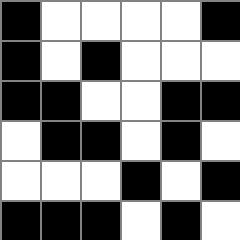[["black", "white", "white", "white", "white", "black"], ["black", "white", "black", "white", "white", "white"], ["black", "black", "white", "white", "black", "black"], ["white", "black", "black", "white", "black", "white"], ["white", "white", "white", "black", "white", "black"], ["black", "black", "black", "white", "black", "white"]]